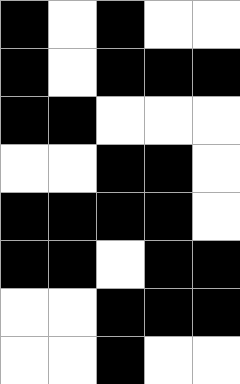[["black", "white", "black", "white", "white"], ["black", "white", "black", "black", "black"], ["black", "black", "white", "white", "white"], ["white", "white", "black", "black", "white"], ["black", "black", "black", "black", "white"], ["black", "black", "white", "black", "black"], ["white", "white", "black", "black", "black"], ["white", "white", "black", "white", "white"]]